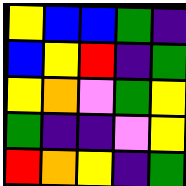[["yellow", "blue", "blue", "green", "indigo"], ["blue", "yellow", "red", "indigo", "green"], ["yellow", "orange", "violet", "green", "yellow"], ["green", "indigo", "indigo", "violet", "yellow"], ["red", "orange", "yellow", "indigo", "green"]]